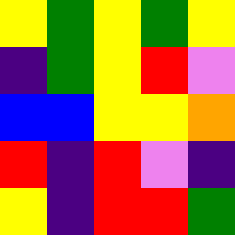[["yellow", "green", "yellow", "green", "yellow"], ["indigo", "green", "yellow", "red", "violet"], ["blue", "blue", "yellow", "yellow", "orange"], ["red", "indigo", "red", "violet", "indigo"], ["yellow", "indigo", "red", "red", "green"]]